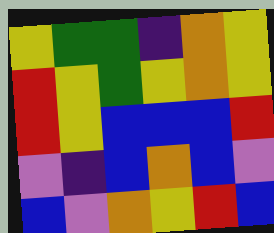[["yellow", "green", "green", "indigo", "orange", "yellow"], ["red", "yellow", "green", "yellow", "orange", "yellow"], ["red", "yellow", "blue", "blue", "blue", "red"], ["violet", "indigo", "blue", "orange", "blue", "violet"], ["blue", "violet", "orange", "yellow", "red", "blue"]]